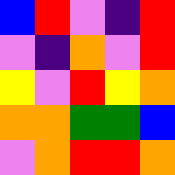[["blue", "red", "violet", "indigo", "red"], ["violet", "indigo", "orange", "violet", "red"], ["yellow", "violet", "red", "yellow", "orange"], ["orange", "orange", "green", "green", "blue"], ["violet", "orange", "red", "red", "orange"]]